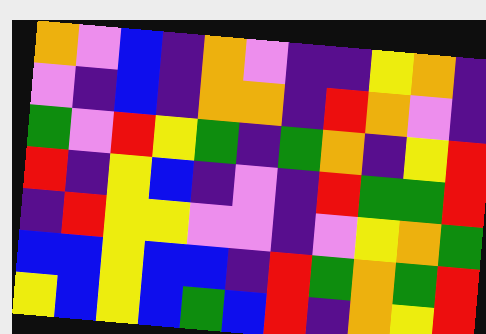[["orange", "violet", "blue", "indigo", "orange", "violet", "indigo", "indigo", "yellow", "orange", "indigo"], ["violet", "indigo", "blue", "indigo", "orange", "orange", "indigo", "red", "orange", "violet", "indigo"], ["green", "violet", "red", "yellow", "green", "indigo", "green", "orange", "indigo", "yellow", "red"], ["red", "indigo", "yellow", "blue", "indigo", "violet", "indigo", "red", "green", "green", "red"], ["indigo", "red", "yellow", "yellow", "violet", "violet", "indigo", "violet", "yellow", "orange", "green"], ["blue", "blue", "yellow", "blue", "blue", "indigo", "red", "green", "orange", "green", "red"], ["yellow", "blue", "yellow", "blue", "green", "blue", "red", "indigo", "orange", "yellow", "red"]]